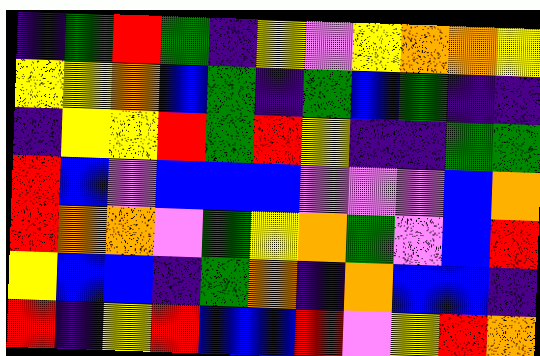[["indigo", "green", "red", "green", "indigo", "yellow", "violet", "yellow", "orange", "orange", "yellow"], ["yellow", "yellow", "orange", "blue", "green", "indigo", "green", "blue", "green", "indigo", "indigo"], ["indigo", "yellow", "yellow", "red", "green", "red", "yellow", "indigo", "indigo", "green", "green"], ["red", "blue", "violet", "blue", "blue", "blue", "violet", "violet", "violet", "blue", "orange"], ["red", "orange", "orange", "violet", "green", "yellow", "orange", "green", "violet", "blue", "red"], ["yellow", "blue", "blue", "indigo", "green", "orange", "indigo", "orange", "blue", "blue", "indigo"], ["red", "indigo", "yellow", "red", "blue", "blue", "red", "violet", "yellow", "red", "orange"]]